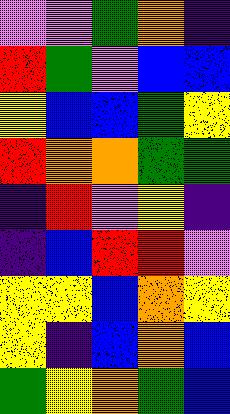[["violet", "violet", "green", "orange", "indigo"], ["red", "green", "violet", "blue", "blue"], ["yellow", "blue", "blue", "green", "yellow"], ["red", "orange", "orange", "green", "green"], ["indigo", "red", "violet", "yellow", "indigo"], ["indigo", "blue", "red", "red", "violet"], ["yellow", "yellow", "blue", "orange", "yellow"], ["yellow", "indigo", "blue", "orange", "blue"], ["green", "yellow", "orange", "green", "blue"]]